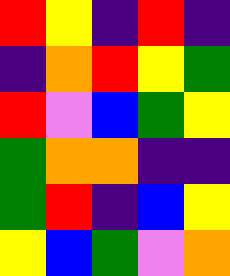[["red", "yellow", "indigo", "red", "indigo"], ["indigo", "orange", "red", "yellow", "green"], ["red", "violet", "blue", "green", "yellow"], ["green", "orange", "orange", "indigo", "indigo"], ["green", "red", "indigo", "blue", "yellow"], ["yellow", "blue", "green", "violet", "orange"]]